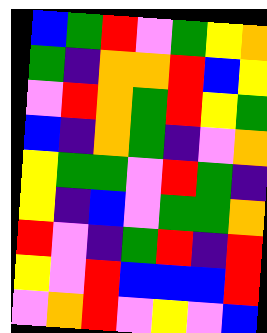[["blue", "green", "red", "violet", "green", "yellow", "orange"], ["green", "indigo", "orange", "orange", "red", "blue", "yellow"], ["violet", "red", "orange", "green", "red", "yellow", "green"], ["blue", "indigo", "orange", "green", "indigo", "violet", "orange"], ["yellow", "green", "green", "violet", "red", "green", "indigo"], ["yellow", "indigo", "blue", "violet", "green", "green", "orange"], ["red", "violet", "indigo", "green", "red", "indigo", "red"], ["yellow", "violet", "red", "blue", "blue", "blue", "red"], ["violet", "orange", "red", "violet", "yellow", "violet", "blue"]]